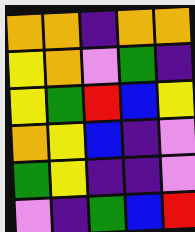[["orange", "orange", "indigo", "orange", "orange"], ["yellow", "orange", "violet", "green", "indigo"], ["yellow", "green", "red", "blue", "yellow"], ["orange", "yellow", "blue", "indigo", "violet"], ["green", "yellow", "indigo", "indigo", "violet"], ["violet", "indigo", "green", "blue", "red"]]